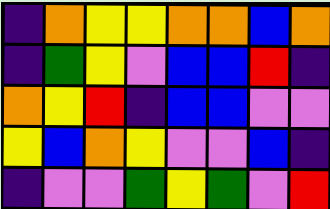[["indigo", "orange", "yellow", "yellow", "orange", "orange", "blue", "orange"], ["indigo", "green", "yellow", "violet", "blue", "blue", "red", "indigo"], ["orange", "yellow", "red", "indigo", "blue", "blue", "violet", "violet"], ["yellow", "blue", "orange", "yellow", "violet", "violet", "blue", "indigo"], ["indigo", "violet", "violet", "green", "yellow", "green", "violet", "red"]]